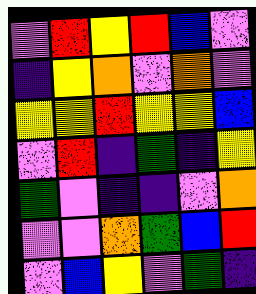[["violet", "red", "yellow", "red", "blue", "violet"], ["indigo", "yellow", "orange", "violet", "orange", "violet"], ["yellow", "yellow", "red", "yellow", "yellow", "blue"], ["violet", "red", "indigo", "green", "indigo", "yellow"], ["green", "violet", "indigo", "indigo", "violet", "orange"], ["violet", "violet", "orange", "green", "blue", "red"], ["violet", "blue", "yellow", "violet", "green", "indigo"]]